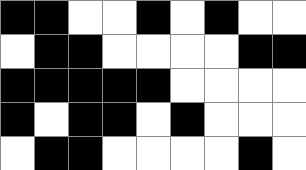[["black", "black", "white", "white", "black", "white", "black", "white", "white"], ["white", "black", "black", "white", "white", "white", "white", "black", "black"], ["black", "black", "black", "black", "black", "white", "white", "white", "white"], ["black", "white", "black", "black", "white", "black", "white", "white", "white"], ["white", "black", "black", "white", "white", "white", "white", "black", "white"]]